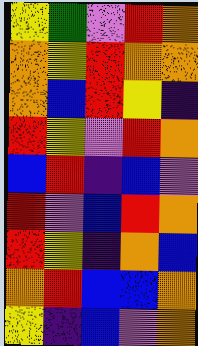[["yellow", "green", "violet", "red", "orange"], ["orange", "yellow", "red", "orange", "orange"], ["orange", "blue", "red", "yellow", "indigo"], ["red", "yellow", "violet", "red", "orange"], ["blue", "red", "indigo", "blue", "violet"], ["red", "violet", "blue", "red", "orange"], ["red", "yellow", "indigo", "orange", "blue"], ["orange", "red", "blue", "blue", "orange"], ["yellow", "indigo", "blue", "violet", "orange"]]